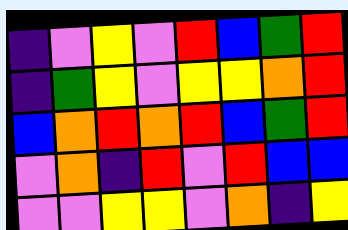[["indigo", "violet", "yellow", "violet", "red", "blue", "green", "red"], ["indigo", "green", "yellow", "violet", "yellow", "yellow", "orange", "red"], ["blue", "orange", "red", "orange", "red", "blue", "green", "red"], ["violet", "orange", "indigo", "red", "violet", "red", "blue", "blue"], ["violet", "violet", "yellow", "yellow", "violet", "orange", "indigo", "yellow"]]